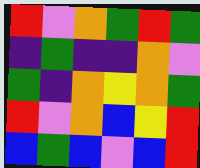[["red", "violet", "orange", "green", "red", "green"], ["indigo", "green", "indigo", "indigo", "orange", "violet"], ["green", "indigo", "orange", "yellow", "orange", "green"], ["red", "violet", "orange", "blue", "yellow", "red"], ["blue", "green", "blue", "violet", "blue", "red"]]